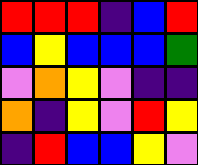[["red", "red", "red", "indigo", "blue", "red"], ["blue", "yellow", "blue", "blue", "blue", "green"], ["violet", "orange", "yellow", "violet", "indigo", "indigo"], ["orange", "indigo", "yellow", "violet", "red", "yellow"], ["indigo", "red", "blue", "blue", "yellow", "violet"]]